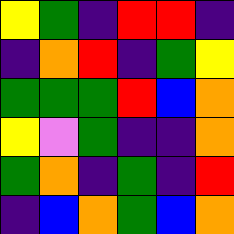[["yellow", "green", "indigo", "red", "red", "indigo"], ["indigo", "orange", "red", "indigo", "green", "yellow"], ["green", "green", "green", "red", "blue", "orange"], ["yellow", "violet", "green", "indigo", "indigo", "orange"], ["green", "orange", "indigo", "green", "indigo", "red"], ["indigo", "blue", "orange", "green", "blue", "orange"]]